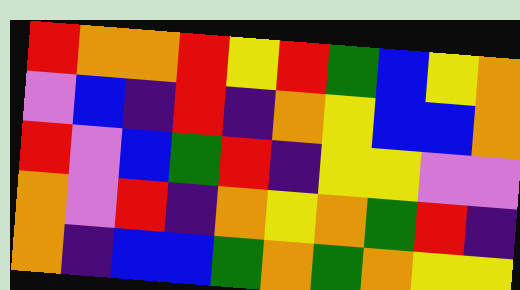[["red", "orange", "orange", "red", "yellow", "red", "green", "blue", "yellow", "orange"], ["violet", "blue", "indigo", "red", "indigo", "orange", "yellow", "blue", "blue", "orange"], ["red", "violet", "blue", "green", "red", "indigo", "yellow", "yellow", "violet", "violet"], ["orange", "violet", "red", "indigo", "orange", "yellow", "orange", "green", "red", "indigo"], ["orange", "indigo", "blue", "blue", "green", "orange", "green", "orange", "yellow", "yellow"]]